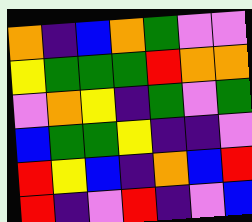[["orange", "indigo", "blue", "orange", "green", "violet", "violet"], ["yellow", "green", "green", "green", "red", "orange", "orange"], ["violet", "orange", "yellow", "indigo", "green", "violet", "green"], ["blue", "green", "green", "yellow", "indigo", "indigo", "violet"], ["red", "yellow", "blue", "indigo", "orange", "blue", "red"], ["red", "indigo", "violet", "red", "indigo", "violet", "blue"]]